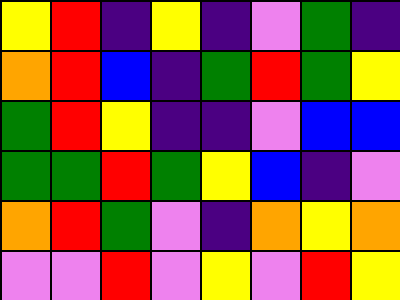[["yellow", "red", "indigo", "yellow", "indigo", "violet", "green", "indigo"], ["orange", "red", "blue", "indigo", "green", "red", "green", "yellow"], ["green", "red", "yellow", "indigo", "indigo", "violet", "blue", "blue"], ["green", "green", "red", "green", "yellow", "blue", "indigo", "violet"], ["orange", "red", "green", "violet", "indigo", "orange", "yellow", "orange"], ["violet", "violet", "red", "violet", "yellow", "violet", "red", "yellow"]]